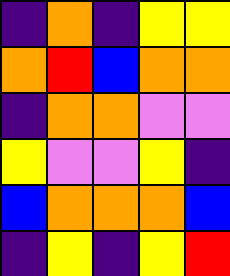[["indigo", "orange", "indigo", "yellow", "yellow"], ["orange", "red", "blue", "orange", "orange"], ["indigo", "orange", "orange", "violet", "violet"], ["yellow", "violet", "violet", "yellow", "indigo"], ["blue", "orange", "orange", "orange", "blue"], ["indigo", "yellow", "indigo", "yellow", "red"]]